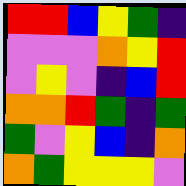[["red", "red", "blue", "yellow", "green", "indigo"], ["violet", "violet", "violet", "orange", "yellow", "red"], ["violet", "yellow", "violet", "indigo", "blue", "red"], ["orange", "orange", "red", "green", "indigo", "green"], ["green", "violet", "yellow", "blue", "indigo", "orange"], ["orange", "green", "yellow", "yellow", "yellow", "violet"]]